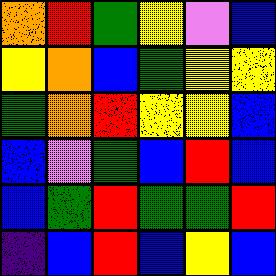[["orange", "red", "green", "yellow", "violet", "blue"], ["yellow", "orange", "blue", "green", "yellow", "yellow"], ["green", "orange", "red", "yellow", "yellow", "blue"], ["blue", "violet", "green", "blue", "red", "blue"], ["blue", "green", "red", "green", "green", "red"], ["indigo", "blue", "red", "blue", "yellow", "blue"]]